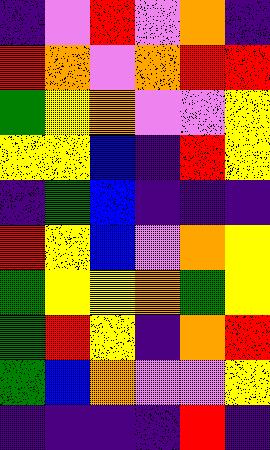[["indigo", "violet", "red", "violet", "orange", "indigo"], ["red", "orange", "violet", "orange", "red", "red"], ["green", "yellow", "orange", "violet", "violet", "yellow"], ["yellow", "yellow", "blue", "indigo", "red", "yellow"], ["indigo", "green", "blue", "indigo", "indigo", "indigo"], ["red", "yellow", "blue", "violet", "orange", "yellow"], ["green", "yellow", "yellow", "orange", "green", "yellow"], ["green", "red", "yellow", "indigo", "orange", "red"], ["green", "blue", "orange", "violet", "violet", "yellow"], ["indigo", "indigo", "indigo", "indigo", "red", "indigo"]]